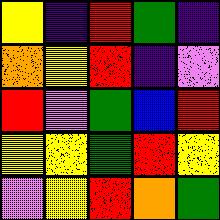[["yellow", "indigo", "red", "green", "indigo"], ["orange", "yellow", "red", "indigo", "violet"], ["red", "violet", "green", "blue", "red"], ["yellow", "yellow", "green", "red", "yellow"], ["violet", "yellow", "red", "orange", "green"]]